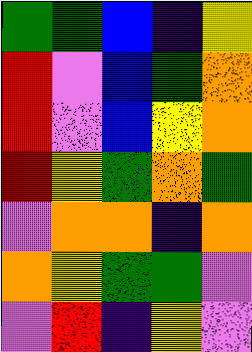[["green", "green", "blue", "indigo", "yellow"], ["red", "violet", "blue", "green", "orange"], ["red", "violet", "blue", "yellow", "orange"], ["red", "yellow", "green", "orange", "green"], ["violet", "orange", "orange", "indigo", "orange"], ["orange", "yellow", "green", "green", "violet"], ["violet", "red", "indigo", "yellow", "violet"]]